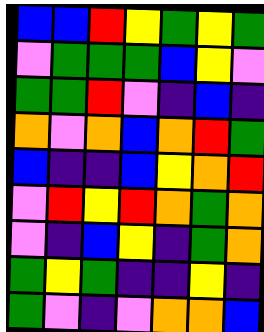[["blue", "blue", "red", "yellow", "green", "yellow", "green"], ["violet", "green", "green", "green", "blue", "yellow", "violet"], ["green", "green", "red", "violet", "indigo", "blue", "indigo"], ["orange", "violet", "orange", "blue", "orange", "red", "green"], ["blue", "indigo", "indigo", "blue", "yellow", "orange", "red"], ["violet", "red", "yellow", "red", "orange", "green", "orange"], ["violet", "indigo", "blue", "yellow", "indigo", "green", "orange"], ["green", "yellow", "green", "indigo", "indigo", "yellow", "indigo"], ["green", "violet", "indigo", "violet", "orange", "orange", "blue"]]